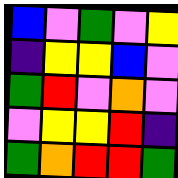[["blue", "violet", "green", "violet", "yellow"], ["indigo", "yellow", "yellow", "blue", "violet"], ["green", "red", "violet", "orange", "violet"], ["violet", "yellow", "yellow", "red", "indigo"], ["green", "orange", "red", "red", "green"]]